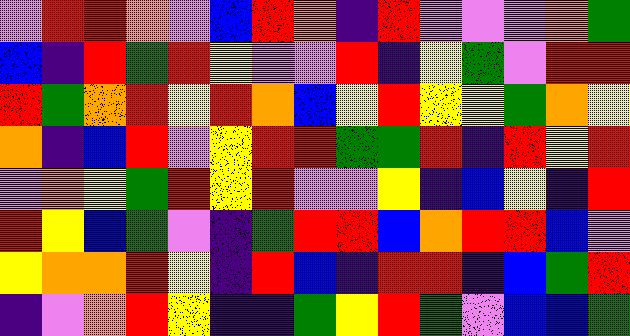[["violet", "red", "red", "orange", "violet", "blue", "red", "orange", "indigo", "red", "violet", "violet", "violet", "orange", "green"], ["blue", "indigo", "red", "green", "red", "yellow", "violet", "violet", "red", "indigo", "yellow", "green", "violet", "red", "red"], ["red", "green", "orange", "red", "yellow", "red", "orange", "blue", "yellow", "red", "yellow", "yellow", "green", "orange", "yellow"], ["orange", "indigo", "blue", "red", "violet", "yellow", "red", "red", "green", "green", "red", "indigo", "red", "yellow", "red"], ["violet", "orange", "yellow", "green", "red", "yellow", "red", "violet", "violet", "yellow", "indigo", "blue", "yellow", "indigo", "red"], ["red", "yellow", "blue", "green", "violet", "indigo", "green", "red", "red", "blue", "orange", "red", "red", "blue", "violet"], ["yellow", "orange", "orange", "red", "yellow", "indigo", "red", "blue", "indigo", "red", "red", "indigo", "blue", "green", "red"], ["indigo", "violet", "orange", "red", "yellow", "indigo", "indigo", "green", "yellow", "red", "green", "violet", "blue", "blue", "green"]]